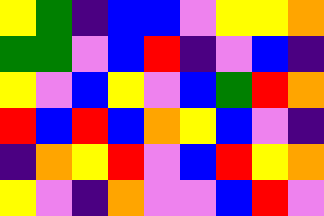[["yellow", "green", "indigo", "blue", "blue", "violet", "yellow", "yellow", "orange"], ["green", "green", "violet", "blue", "red", "indigo", "violet", "blue", "indigo"], ["yellow", "violet", "blue", "yellow", "violet", "blue", "green", "red", "orange"], ["red", "blue", "red", "blue", "orange", "yellow", "blue", "violet", "indigo"], ["indigo", "orange", "yellow", "red", "violet", "blue", "red", "yellow", "orange"], ["yellow", "violet", "indigo", "orange", "violet", "violet", "blue", "red", "violet"]]